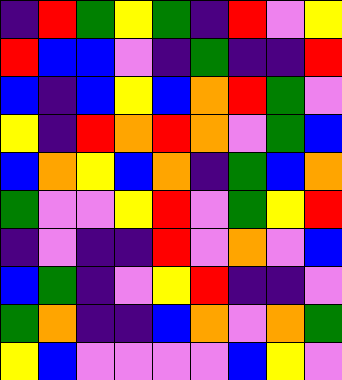[["indigo", "red", "green", "yellow", "green", "indigo", "red", "violet", "yellow"], ["red", "blue", "blue", "violet", "indigo", "green", "indigo", "indigo", "red"], ["blue", "indigo", "blue", "yellow", "blue", "orange", "red", "green", "violet"], ["yellow", "indigo", "red", "orange", "red", "orange", "violet", "green", "blue"], ["blue", "orange", "yellow", "blue", "orange", "indigo", "green", "blue", "orange"], ["green", "violet", "violet", "yellow", "red", "violet", "green", "yellow", "red"], ["indigo", "violet", "indigo", "indigo", "red", "violet", "orange", "violet", "blue"], ["blue", "green", "indigo", "violet", "yellow", "red", "indigo", "indigo", "violet"], ["green", "orange", "indigo", "indigo", "blue", "orange", "violet", "orange", "green"], ["yellow", "blue", "violet", "violet", "violet", "violet", "blue", "yellow", "violet"]]